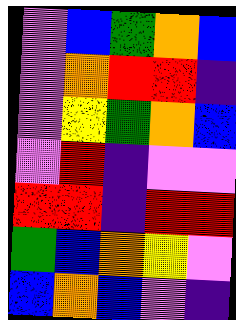[["violet", "blue", "green", "orange", "blue"], ["violet", "orange", "red", "red", "indigo"], ["violet", "yellow", "green", "orange", "blue"], ["violet", "red", "indigo", "violet", "violet"], ["red", "red", "indigo", "red", "red"], ["green", "blue", "orange", "yellow", "violet"], ["blue", "orange", "blue", "violet", "indigo"]]